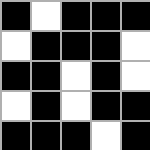[["black", "white", "black", "black", "black"], ["white", "black", "black", "black", "white"], ["black", "black", "white", "black", "white"], ["white", "black", "white", "black", "black"], ["black", "black", "black", "white", "black"]]